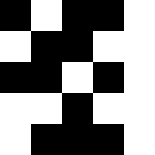[["black", "white", "black", "black", "white"], ["white", "black", "black", "white", "white"], ["black", "black", "white", "black", "white"], ["white", "white", "black", "white", "white"], ["white", "black", "black", "black", "white"]]